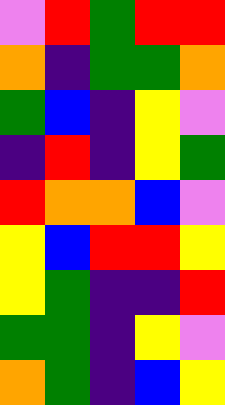[["violet", "red", "green", "red", "red"], ["orange", "indigo", "green", "green", "orange"], ["green", "blue", "indigo", "yellow", "violet"], ["indigo", "red", "indigo", "yellow", "green"], ["red", "orange", "orange", "blue", "violet"], ["yellow", "blue", "red", "red", "yellow"], ["yellow", "green", "indigo", "indigo", "red"], ["green", "green", "indigo", "yellow", "violet"], ["orange", "green", "indigo", "blue", "yellow"]]